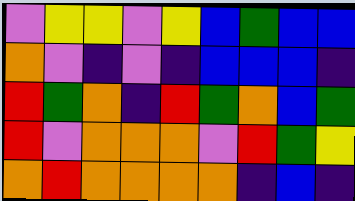[["violet", "yellow", "yellow", "violet", "yellow", "blue", "green", "blue", "blue"], ["orange", "violet", "indigo", "violet", "indigo", "blue", "blue", "blue", "indigo"], ["red", "green", "orange", "indigo", "red", "green", "orange", "blue", "green"], ["red", "violet", "orange", "orange", "orange", "violet", "red", "green", "yellow"], ["orange", "red", "orange", "orange", "orange", "orange", "indigo", "blue", "indigo"]]